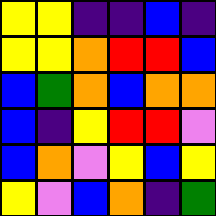[["yellow", "yellow", "indigo", "indigo", "blue", "indigo"], ["yellow", "yellow", "orange", "red", "red", "blue"], ["blue", "green", "orange", "blue", "orange", "orange"], ["blue", "indigo", "yellow", "red", "red", "violet"], ["blue", "orange", "violet", "yellow", "blue", "yellow"], ["yellow", "violet", "blue", "orange", "indigo", "green"]]